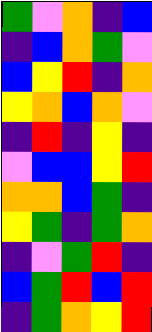[["green", "violet", "orange", "indigo", "blue"], ["indigo", "blue", "orange", "green", "violet"], ["blue", "yellow", "red", "indigo", "orange"], ["yellow", "orange", "blue", "orange", "violet"], ["indigo", "red", "indigo", "yellow", "indigo"], ["violet", "blue", "blue", "yellow", "red"], ["orange", "orange", "blue", "green", "indigo"], ["yellow", "green", "indigo", "green", "orange"], ["indigo", "violet", "green", "red", "indigo"], ["blue", "green", "red", "blue", "red"], ["indigo", "green", "orange", "yellow", "red"]]